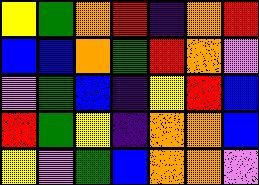[["yellow", "green", "orange", "red", "indigo", "orange", "red"], ["blue", "blue", "orange", "green", "red", "orange", "violet"], ["violet", "green", "blue", "indigo", "yellow", "red", "blue"], ["red", "green", "yellow", "indigo", "orange", "orange", "blue"], ["yellow", "violet", "green", "blue", "orange", "orange", "violet"]]